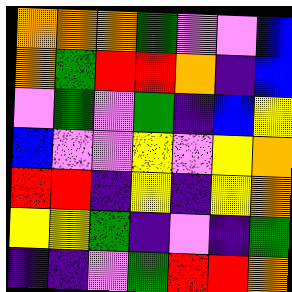[["orange", "orange", "orange", "green", "violet", "violet", "blue"], ["orange", "green", "red", "red", "orange", "indigo", "blue"], ["violet", "green", "violet", "green", "indigo", "blue", "yellow"], ["blue", "violet", "violet", "yellow", "violet", "yellow", "orange"], ["red", "red", "indigo", "yellow", "indigo", "yellow", "orange"], ["yellow", "yellow", "green", "indigo", "violet", "indigo", "green"], ["indigo", "indigo", "violet", "green", "red", "red", "orange"]]